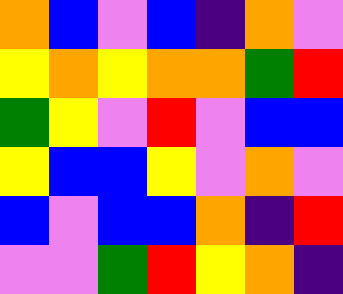[["orange", "blue", "violet", "blue", "indigo", "orange", "violet"], ["yellow", "orange", "yellow", "orange", "orange", "green", "red"], ["green", "yellow", "violet", "red", "violet", "blue", "blue"], ["yellow", "blue", "blue", "yellow", "violet", "orange", "violet"], ["blue", "violet", "blue", "blue", "orange", "indigo", "red"], ["violet", "violet", "green", "red", "yellow", "orange", "indigo"]]